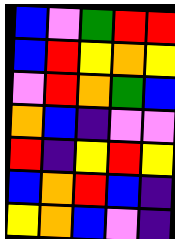[["blue", "violet", "green", "red", "red"], ["blue", "red", "yellow", "orange", "yellow"], ["violet", "red", "orange", "green", "blue"], ["orange", "blue", "indigo", "violet", "violet"], ["red", "indigo", "yellow", "red", "yellow"], ["blue", "orange", "red", "blue", "indigo"], ["yellow", "orange", "blue", "violet", "indigo"]]